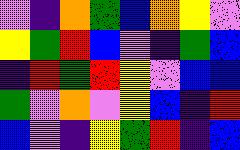[["violet", "indigo", "orange", "green", "blue", "orange", "yellow", "violet"], ["yellow", "green", "red", "blue", "violet", "indigo", "green", "blue"], ["indigo", "red", "green", "red", "yellow", "violet", "blue", "blue"], ["green", "violet", "orange", "violet", "yellow", "blue", "indigo", "red"], ["blue", "violet", "indigo", "yellow", "green", "red", "indigo", "blue"]]